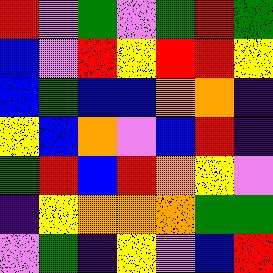[["red", "violet", "green", "violet", "green", "red", "green"], ["blue", "violet", "red", "yellow", "red", "red", "yellow"], ["blue", "green", "blue", "blue", "orange", "orange", "indigo"], ["yellow", "blue", "orange", "violet", "blue", "red", "indigo"], ["green", "red", "blue", "red", "orange", "yellow", "violet"], ["indigo", "yellow", "orange", "orange", "orange", "green", "green"], ["violet", "green", "indigo", "yellow", "violet", "blue", "red"]]